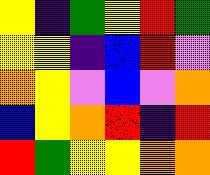[["yellow", "indigo", "green", "yellow", "red", "green"], ["yellow", "yellow", "indigo", "blue", "red", "violet"], ["orange", "yellow", "violet", "blue", "violet", "orange"], ["blue", "yellow", "orange", "red", "indigo", "red"], ["red", "green", "yellow", "yellow", "orange", "orange"]]